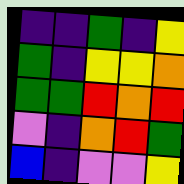[["indigo", "indigo", "green", "indigo", "yellow"], ["green", "indigo", "yellow", "yellow", "orange"], ["green", "green", "red", "orange", "red"], ["violet", "indigo", "orange", "red", "green"], ["blue", "indigo", "violet", "violet", "yellow"]]